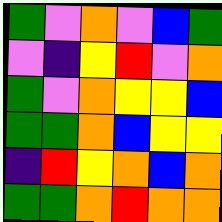[["green", "violet", "orange", "violet", "blue", "green"], ["violet", "indigo", "yellow", "red", "violet", "orange"], ["green", "violet", "orange", "yellow", "yellow", "blue"], ["green", "green", "orange", "blue", "yellow", "yellow"], ["indigo", "red", "yellow", "orange", "blue", "orange"], ["green", "green", "orange", "red", "orange", "orange"]]